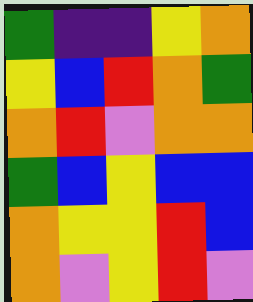[["green", "indigo", "indigo", "yellow", "orange"], ["yellow", "blue", "red", "orange", "green"], ["orange", "red", "violet", "orange", "orange"], ["green", "blue", "yellow", "blue", "blue"], ["orange", "yellow", "yellow", "red", "blue"], ["orange", "violet", "yellow", "red", "violet"]]